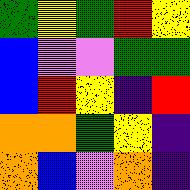[["green", "yellow", "green", "red", "yellow"], ["blue", "violet", "violet", "green", "green"], ["blue", "red", "yellow", "indigo", "red"], ["orange", "orange", "green", "yellow", "indigo"], ["orange", "blue", "violet", "orange", "indigo"]]